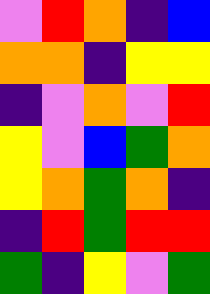[["violet", "red", "orange", "indigo", "blue"], ["orange", "orange", "indigo", "yellow", "yellow"], ["indigo", "violet", "orange", "violet", "red"], ["yellow", "violet", "blue", "green", "orange"], ["yellow", "orange", "green", "orange", "indigo"], ["indigo", "red", "green", "red", "red"], ["green", "indigo", "yellow", "violet", "green"]]